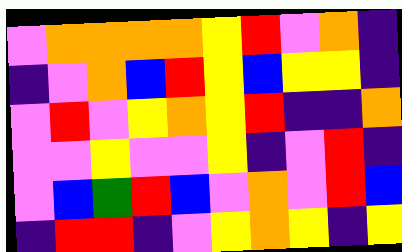[["violet", "orange", "orange", "orange", "orange", "yellow", "red", "violet", "orange", "indigo"], ["indigo", "violet", "orange", "blue", "red", "yellow", "blue", "yellow", "yellow", "indigo"], ["violet", "red", "violet", "yellow", "orange", "yellow", "red", "indigo", "indigo", "orange"], ["violet", "violet", "yellow", "violet", "violet", "yellow", "indigo", "violet", "red", "indigo"], ["violet", "blue", "green", "red", "blue", "violet", "orange", "violet", "red", "blue"], ["indigo", "red", "red", "indigo", "violet", "yellow", "orange", "yellow", "indigo", "yellow"]]